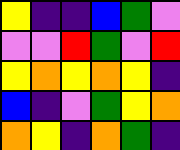[["yellow", "indigo", "indigo", "blue", "green", "violet"], ["violet", "violet", "red", "green", "violet", "red"], ["yellow", "orange", "yellow", "orange", "yellow", "indigo"], ["blue", "indigo", "violet", "green", "yellow", "orange"], ["orange", "yellow", "indigo", "orange", "green", "indigo"]]